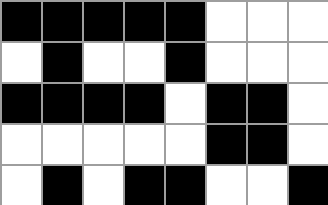[["black", "black", "black", "black", "black", "white", "white", "white"], ["white", "black", "white", "white", "black", "white", "white", "white"], ["black", "black", "black", "black", "white", "black", "black", "white"], ["white", "white", "white", "white", "white", "black", "black", "white"], ["white", "black", "white", "black", "black", "white", "white", "black"]]